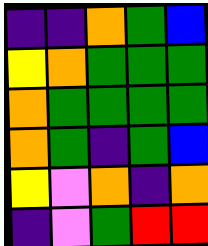[["indigo", "indigo", "orange", "green", "blue"], ["yellow", "orange", "green", "green", "green"], ["orange", "green", "green", "green", "green"], ["orange", "green", "indigo", "green", "blue"], ["yellow", "violet", "orange", "indigo", "orange"], ["indigo", "violet", "green", "red", "red"]]